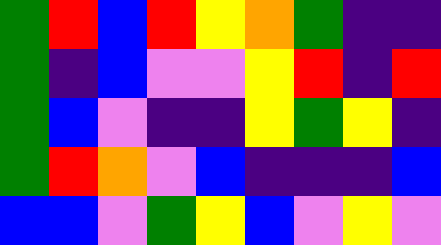[["green", "red", "blue", "red", "yellow", "orange", "green", "indigo", "indigo"], ["green", "indigo", "blue", "violet", "violet", "yellow", "red", "indigo", "red"], ["green", "blue", "violet", "indigo", "indigo", "yellow", "green", "yellow", "indigo"], ["green", "red", "orange", "violet", "blue", "indigo", "indigo", "indigo", "blue"], ["blue", "blue", "violet", "green", "yellow", "blue", "violet", "yellow", "violet"]]